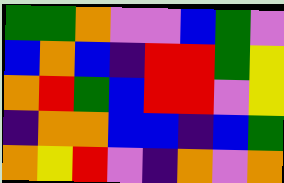[["green", "green", "orange", "violet", "violet", "blue", "green", "violet"], ["blue", "orange", "blue", "indigo", "red", "red", "green", "yellow"], ["orange", "red", "green", "blue", "red", "red", "violet", "yellow"], ["indigo", "orange", "orange", "blue", "blue", "indigo", "blue", "green"], ["orange", "yellow", "red", "violet", "indigo", "orange", "violet", "orange"]]